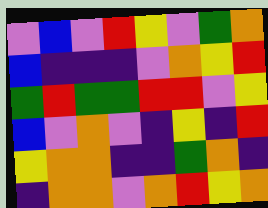[["violet", "blue", "violet", "red", "yellow", "violet", "green", "orange"], ["blue", "indigo", "indigo", "indigo", "violet", "orange", "yellow", "red"], ["green", "red", "green", "green", "red", "red", "violet", "yellow"], ["blue", "violet", "orange", "violet", "indigo", "yellow", "indigo", "red"], ["yellow", "orange", "orange", "indigo", "indigo", "green", "orange", "indigo"], ["indigo", "orange", "orange", "violet", "orange", "red", "yellow", "orange"]]